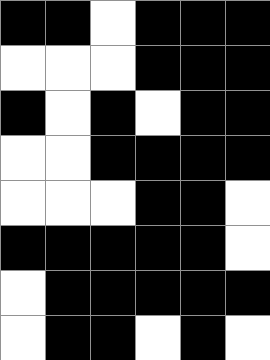[["black", "black", "white", "black", "black", "black"], ["white", "white", "white", "black", "black", "black"], ["black", "white", "black", "white", "black", "black"], ["white", "white", "black", "black", "black", "black"], ["white", "white", "white", "black", "black", "white"], ["black", "black", "black", "black", "black", "white"], ["white", "black", "black", "black", "black", "black"], ["white", "black", "black", "white", "black", "white"]]